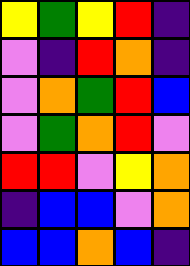[["yellow", "green", "yellow", "red", "indigo"], ["violet", "indigo", "red", "orange", "indigo"], ["violet", "orange", "green", "red", "blue"], ["violet", "green", "orange", "red", "violet"], ["red", "red", "violet", "yellow", "orange"], ["indigo", "blue", "blue", "violet", "orange"], ["blue", "blue", "orange", "blue", "indigo"]]